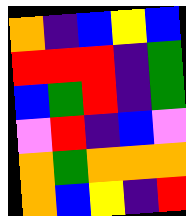[["orange", "indigo", "blue", "yellow", "blue"], ["red", "red", "red", "indigo", "green"], ["blue", "green", "red", "indigo", "green"], ["violet", "red", "indigo", "blue", "violet"], ["orange", "green", "orange", "orange", "orange"], ["orange", "blue", "yellow", "indigo", "red"]]